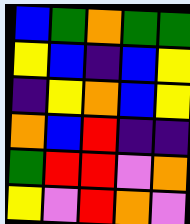[["blue", "green", "orange", "green", "green"], ["yellow", "blue", "indigo", "blue", "yellow"], ["indigo", "yellow", "orange", "blue", "yellow"], ["orange", "blue", "red", "indigo", "indigo"], ["green", "red", "red", "violet", "orange"], ["yellow", "violet", "red", "orange", "violet"]]